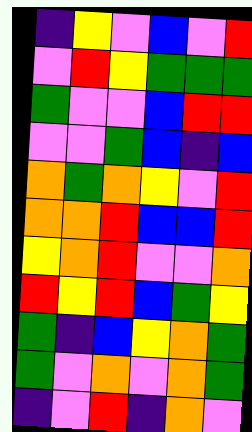[["indigo", "yellow", "violet", "blue", "violet", "red"], ["violet", "red", "yellow", "green", "green", "green"], ["green", "violet", "violet", "blue", "red", "red"], ["violet", "violet", "green", "blue", "indigo", "blue"], ["orange", "green", "orange", "yellow", "violet", "red"], ["orange", "orange", "red", "blue", "blue", "red"], ["yellow", "orange", "red", "violet", "violet", "orange"], ["red", "yellow", "red", "blue", "green", "yellow"], ["green", "indigo", "blue", "yellow", "orange", "green"], ["green", "violet", "orange", "violet", "orange", "green"], ["indigo", "violet", "red", "indigo", "orange", "violet"]]